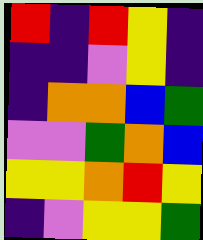[["red", "indigo", "red", "yellow", "indigo"], ["indigo", "indigo", "violet", "yellow", "indigo"], ["indigo", "orange", "orange", "blue", "green"], ["violet", "violet", "green", "orange", "blue"], ["yellow", "yellow", "orange", "red", "yellow"], ["indigo", "violet", "yellow", "yellow", "green"]]